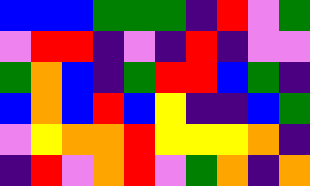[["blue", "blue", "blue", "green", "green", "green", "indigo", "red", "violet", "green"], ["violet", "red", "red", "indigo", "violet", "indigo", "red", "indigo", "violet", "violet"], ["green", "orange", "blue", "indigo", "green", "red", "red", "blue", "green", "indigo"], ["blue", "orange", "blue", "red", "blue", "yellow", "indigo", "indigo", "blue", "green"], ["violet", "yellow", "orange", "orange", "red", "yellow", "yellow", "yellow", "orange", "indigo"], ["indigo", "red", "violet", "orange", "red", "violet", "green", "orange", "indigo", "orange"]]